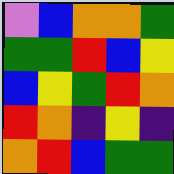[["violet", "blue", "orange", "orange", "green"], ["green", "green", "red", "blue", "yellow"], ["blue", "yellow", "green", "red", "orange"], ["red", "orange", "indigo", "yellow", "indigo"], ["orange", "red", "blue", "green", "green"]]